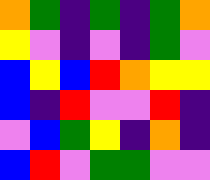[["orange", "green", "indigo", "green", "indigo", "green", "orange"], ["yellow", "violet", "indigo", "violet", "indigo", "green", "violet"], ["blue", "yellow", "blue", "red", "orange", "yellow", "yellow"], ["blue", "indigo", "red", "violet", "violet", "red", "indigo"], ["violet", "blue", "green", "yellow", "indigo", "orange", "indigo"], ["blue", "red", "violet", "green", "green", "violet", "violet"]]